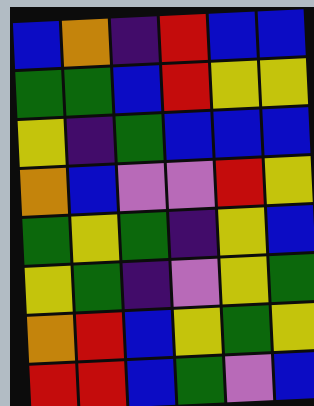[["blue", "orange", "indigo", "red", "blue", "blue"], ["green", "green", "blue", "red", "yellow", "yellow"], ["yellow", "indigo", "green", "blue", "blue", "blue"], ["orange", "blue", "violet", "violet", "red", "yellow"], ["green", "yellow", "green", "indigo", "yellow", "blue"], ["yellow", "green", "indigo", "violet", "yellow", "green"], ["orange", "red", "blue", "yellow", "green", "yellow"], ["red", "red", "blue", "green", "violet", "blue"]]